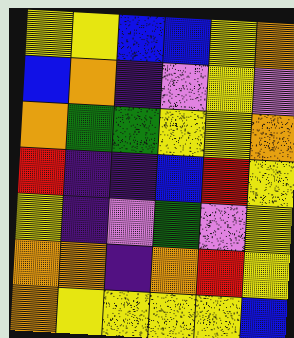[["yellow", "yellow", "blue", "blue", "yellow", "orange"], ["blue", "orange", "indigo", "violet", "yellow", "violet"], ["orange", "green", "green", "yellow", "yellow", "orange"], ["red", "indigo", "indigo", "blue", "red", "yellow"], ["yellow", "indigo", "violet", "green", "violet", "yellow"], ["orange", "orange", "indigo", "orange", "red", "yellow"], ["orange", "yellow", "yellow", "yellow", "yellow", "blue"]]